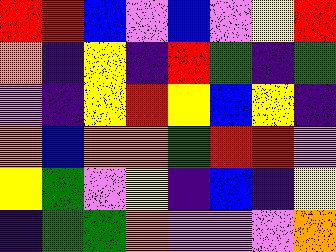[["red", "red", "blue", "violet", "blue", "violet", "yellow", "red"], ["orange", "indigo", "yellow", "indigo", "red", "green", "indigo", "green"], ["violet", "indigo", "yellow", "red", "yellow", "blue", "yellow", "indigo"], ["orange", "blue", "orange", "orange", "green", "red", "red", "violet"], ["yellow", "green", "violet", "yellow", "indigo", "blue", "indigo", "yellow"], ["indigo", "green", "green", "orange", "violet", "violet", "violet", "orange"]]